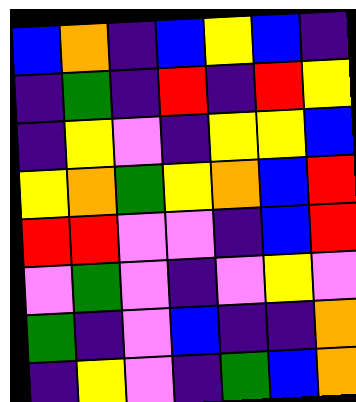[["blue", "orange", "indigo", "blue", "yellow", "blue", "indigo"], ["indigo", "green", "indigo", "red", "indigo", "red", "yellow"], ["indigo", "yellow", "violet", "indigo", "yellow", "yellow", "blue"], ["yellow", "orange", "green", "yellow", "orange", "blue", "red"], ["red", "red", "violet", "violet", "indigo", "blue", "red"], ["violet", "green", "violet", "indigo", "violet", "yellow", "violet"], ["green", "indigo", "violet", "blue", "indigo", "indigo", "orange"], ["indigo", "yellow", "violet", "indigo", "green", "blue", "orange"]]